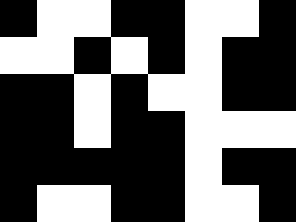[["black", "white", "white", "black", "black", "white", "white", "black"], ["white", "white", "black", "white", "black", "white", "black", "black"], ["black", "black", "white", "black", "white", "white", "black", "black"], ["black", "black", "white", "black", "black", "white", "white", "white"], ["black", "black", "black", "black", "black", "white", "black", "black"], ["black", "white", "white", "black", "black", "white", "white", "black"]]